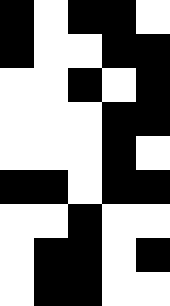[["black", "white", "black", "black", "white"], ["black", "white", "white", "black", "black"], ["white", "white", "black", "white", "black"], ["white", "white", "white", "black", "black"], ["white", "white", "white", "black", "white"], ["black", "black", "white", "black", "black"], ["white", "white", "black", "white", "white"], ["white", "black", "black", "white", "black"], ["white", "black", "black", "white", "white"]]